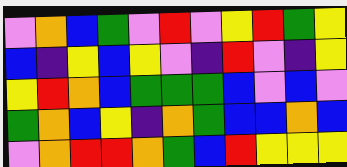[["violet", "orange", "blue", "green", "violet", "red", "violet", "yellow", "red", "green", "yellow"], ["blue", "indigo", "yellow", "blue", "yellow", "violet", "indigo", "red", "violet", "indigo", "yellow"], ["yellow", "red", "orange", "blue", "green", "green", "green", "blue", "violet", "blue", "violet"], ["green", "orange", "blue", "yellow", "indigo", "orange", "green", "blue", "blue", "orange", "blue"], ["violet", "orange", "red", "red", "orange", "green", "blue", "red", "yellow", "yellow", "yellow"]]